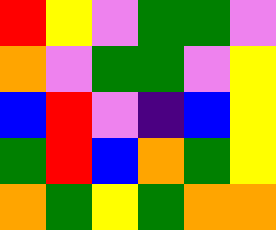[["red", "yellow", "violet", "green", "green", "violet"], ["orange", "violet", "green", "green", "violet", "yellow"], ["blue", "red", "violet", "indigo", "blue", "yellow"], ["green", "red", "blue", "orange", "green", "yellow"], ["orange", "green", "yellow", "green", "orange", "orange"]]